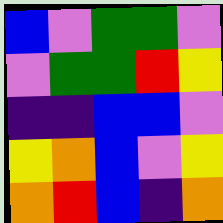[["blue", "violet", "green", "green", "violet"], ["violet", "green", "green", "red", "yellow"], ["indigo", "indigo", "blue", "blue", "violet"], ["yellow", "orange", "blue", "violet", "yellow"], ["orange", "red", "blue", "indigo", "orange"]]